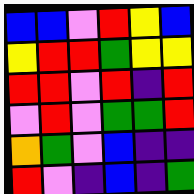[["blue", "blue", "violet", "red", "yellow", "blue"], ["yellow", "red", "red", "green", "yellow", "yellow"], ["red", "red", "violet", "red", "indigo", "red"], ["violet", "red", "violet", "green", "green", "red"], ["orange", "green", "violet", "blue", "indigo", "indigo"], ["red", "violet", "indigo", "blue", "indigo", "green"]]